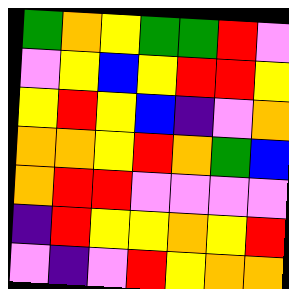[["green", "orange", "yellow", "green", "green", "red", "violet"], ["violet", "yellow", "blue", "yellow", "red", "red", "yellow"], ["yellow", "red", "yellow", "blue", "indigo", "violet", "orange"], ["orange", "orange", "yellow", "red", "orange", "green", "blue"], ["orange", "red", "red", "violet", "violet", "violet", "violet"], ["indigo", "red", "yellow", "yellow", "orange", "yellow", "red"], ["violet", "indigo", "violet", "red", "yellow", "orange", "orange"]]